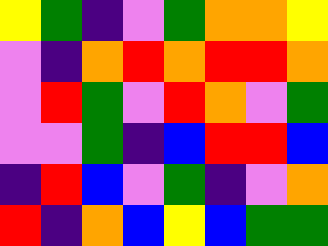[["yellow", "green", "indigo", "violet", "green", "orange", "orange", "yellow"], ["violet", "indigo", "orange", "red", "orange", "red", "red", "orange"], ["violet", "red", "green", "violet", "red", "orange", "violet", "green"], ["violet", "violet", "green", "indigo", "blue", "red", "red", "blue"], ["indigo", "red", "blue", "violet", "green", "indigo", "violet", "orange"], ["red", "indigo", "orange", "blue", "yellow", "blue", "green", "green"]]